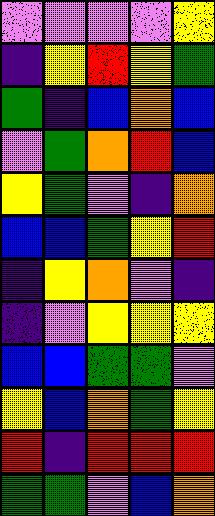[["violet", "violet", "violet", "violet", "yellow"], ["indigo", "yellow", "red", "yellow", "green"], ["green", "indigo", "blue", "orange", "blue"], ["violet", "green", "orange", "red", "blue"], ["yellow", "green", "violet", "indigo", "orange"], ["blue", "blue", "green", "yellow", "red"], ["indigo", "yellow", "orange", "violet", "indigo"], ["indigo", "violet", "yellow", "yellow", "yellow"], ["blue", "blue", "green", "green", "violet"], ["yellow", "blue", "orange", "green", "yellow"], ["red", "indigo", "red", "red", "red"], ["green", "green", "violet", "blue", "orange"]]